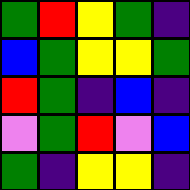[["green", "red", "yellow", "green", "indigo"], ["blue", "green", "yellow", "yellow", "green"], ["red", "green", "indigo", "blue", "indigo"], ["violet", "green", "red", "violet", "blue"], ["green", "indigo", "yellow", "yellow", "indigo"]]